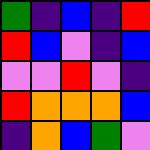[["green", "indigo", "blue", "indigo", "red"], ["red", "blue", "violet", "indigo", "blue"], ["violet", "violet", "red", "violet", "indigo"], ["red", "orange", "orange", "orange", "blue"], ["indigo", "orange", "blue", "green", "violet"]]